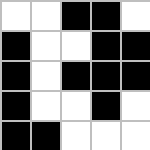[["white", "white", "black", "black", "white"], ["black", "white", "white", "black", "black"], ["black", "white", "black", "black", "black"], ["black", "white", "white", "black", "white"], ["black", "black", "white", "white", "white"]]